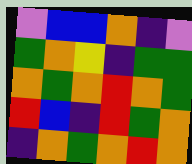[["violet", "blue", "blue", "orange", "indigo", "violet"], ["green", "orange", "yellow", "indigo", "green", "green"], ["orange", "green", "orange", "red", "orange", "green"], ["red", "blue", "indigo", "red", "green", "orange"], ["indigo", "orange", "green", "orange", "red", "orange"]]